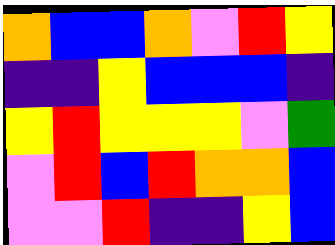[["orange", "blue", "blue", "orange", "violet", "red", "yellow"], ["indigo", "indigo", "yellow", "blue", "blue", "blue", "indigo"], ["yellow", "red", "yellow", "yellow", "yellow", "violet", "green"], ["violet", "red", "blue", "red", "orange", "orange", "blue"], ["violet", "violet", "red", "indigo", "indigo", "yellow", "blue"]]